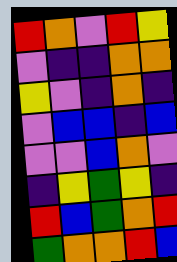[["red", "orange", "violet", "red", "yellow"], ["violet", "indigo", "indigo", "orange", "orange"], ["yellow", "violet", "indigo", "orange", "indigo"], ["violet", "blue", "blue", "indigo", "blue"], ["violet", "violet", "blue", "orange", "violet"], ["indigo", "yellow", "green", "yellow", "indigo"], ["red", "blue", "green", "orange", "red"], ["green", "orange", "orange", "red", "blue"]]